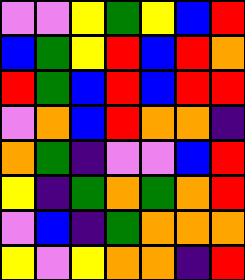[["violet", "violet", "yellow", "green", "yellow", "blue", "red"], ["blue", "green", "yellow", "red", "blue", "red", "orange"], ["red", "green", "blue", "red", "blue", "red", "red"], ["violet", "orange", "blue", "red", "orange", "orange", "indigo"], ["orange", "green", "indigo", "violet", "violet", "blue", "red"], ["yellow", "indigo", "green", "orange", "green", "orange", "red"], ["violet", "blue", "indigo", "green", "orange", "orange", "orange"], ["yellow", "violet", "yellow", "orange", "orange", "indigo", "red"]]